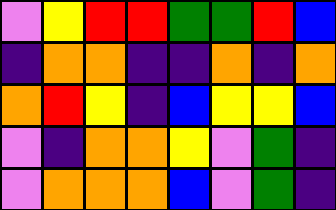[["violet", "yellow", "red", "red", "green", "green", "red", "blue"], ["indigo", "orange", "orange", "indigo", "indigo", "orange", "indigo", "orange"], ["orange", "red", "yellow", "indigo", "blue", "yellow", "yellow", "blue"], ["violet", "indigo", "orange", "orange", "yellow", "violet", "green", "indigo"], ["violet", "orange", "orange", "orange", "blue", "violet", "green", "indigo"]]